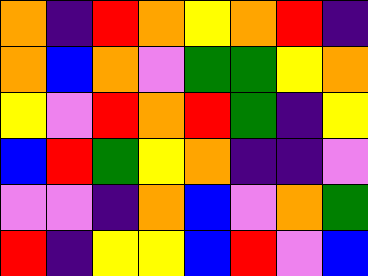[["orange", "indigo", "red", "orange", "yellow", "orange", "red", "indigo"], ["orange", "blue", "orange", "violet", "green", "green", "yellow", "orange"], ["yellow", "violet", "red", "orange", "red", "green", "indigo", "yellow"], ["blue", "red", "green", "yellow", "orange", "indigo", "indigo", "violet"], ["violet", "violet", "indigo", "orange", "blue", "violet", "orange", "green"], ["red", "indigo", "yellow", "yellow", "blue", "red", "violet", "blue"]]